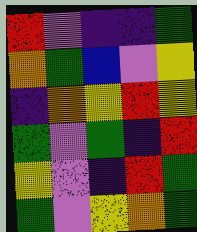[["red", "violet", "indigo", "indigo", "green"], ["orange", "green", "blue", "violet", "yellow"], ["indigo", "orange", "yellow", "red", "yellow"], ["green", "violet", "green", "indigo", "red"], ["yellow", "violet", "indigo", "red", "green"], ["green", "violet", "yellow", "orange", "green"]]